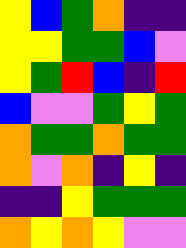[["yellow", "blue", "green", "orange", "indigo", "indigo"], ["yellow", "yellow", "green", "green", "blue", "violet"], ["yellow", "green", "red", "blue", "indigo", "red"], ["blue", "violet", "violet", "green", "yellow", "green"], ["orange", "green", "green", "orange", "green", "green"], ["orange", "violet", "orange", "indigo", "yellow", "indigo"], ["indigo", "indigo", "yellow", "green", "green", "green"], ["orange", "yellow", "orange", "yellow", "violet", "violet"]]